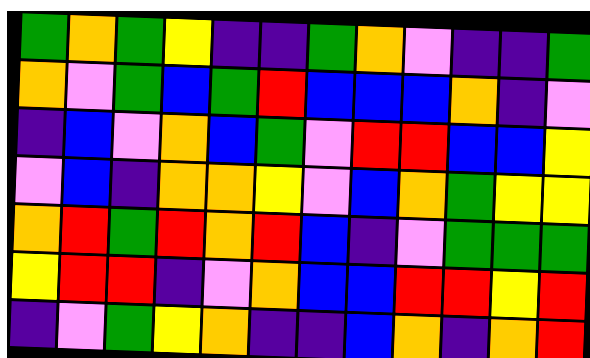[["green", "orange", "green", "yellow", "indigo", "indigo", "green", "orange", "violet", "indigo", "indigo", "green"], ["orange", "violet", "green", "blue", "green", "red", "blue", "blue", "blue", "orange", "indigo", "violet"], ["indigo", "blue", "violet", "orange", "blue", "green", "violet", "red", "red", "blue", "blue", "yellow"], ["violet", "blue", "indigo", "orange", "orange", "yellow", "violet", "blue", "orange", "green", "yellow", "yellow"], ["orange", "red", "green", "red", "orange", "red", "blue", "indigo", "violet", "green", "green", "green"], ["yellow", "red", "red", "indigo", "violet", "orange", "blue", "blue", "red", "red", "yellow", "red"], ["indigo", "violet", "green", "yellow", "orange", "indigo", "indigo", "blue", "orange", "indigo", "orange", "red"]]